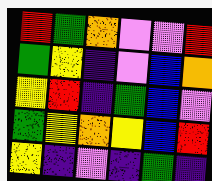[["red", "green", "orange", "violet", "violet", "red"], ["green", "yellow", "indigo", "violet", "blue", "orange"], ["yellow", "red", "indigo", "green", "blue", "violet"], ["green", "yellow", "orange", "yellow", "blue", "red"], ["yellow", "indigo", "violet", "indigo", "green", "indigo"]]